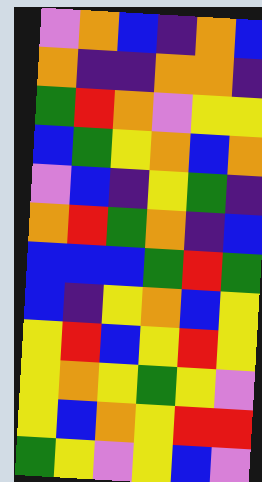[["violet", "orange", "blue", "indigo", "orange", "blue"], ["orange", "indigo", "indigo", "orange", "orange", "indigo"], ["green", "red", "orange", "violet", "yellow", "yellow"], ["blue", "green", "yellow", "orange", "blue", "orange"], ["violet", "blue", "indigo", "yellow", "green", "indigo"], ["orange", "red", "green", "orange", "indigo", "blue"], ["blue", "blue", "blue", "green", "red", "green"], ["blue", "indigo", "yellow", "orange", "blue", "yellow"], ["yellow", "red", "blue", "yellow", "red", "yellow"], ["yellow", "orange", "yellow", "green", "yellow", "violet"], ["yellow", "blue", "orange", "yellow", "red", "red"], ["green", "yellow", "violet", "yellow", "blue", "violet"]]